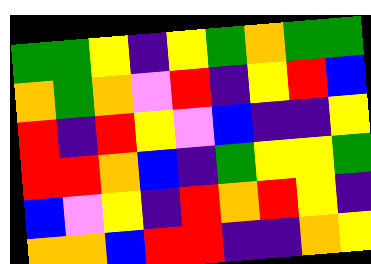[["green", "green", "yellow", "indigo", "yellow", "green", "orange", "green", "green"], ["orange", "green", "orange", "violet", "red", "indigo", "yellow", "red", "blue"], ["red", "indigo", "red", "yellow", "violet", "blue", "indigo", "indigo", "yellow"], ["red", "red", "orange", "blue", "indigo", "green", "yellow", "yellow", "green"], ["blue", "violet", "yellow", "indigo", "red", "orange", "red", "yellow", "indigo"], ["orange", "orange", "blue", "red", "red", "indigo", "indigo", "orange", "yellow"]]